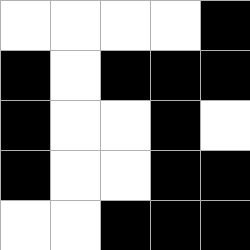[["white", "white", "white", "white", "black"], ["black", "white", "black", "black", "black"], ["black", "white", "white", "black", "white"], ["black", "white", "white", "black", "black"], ["white", "white", "black", "black", "black"]]